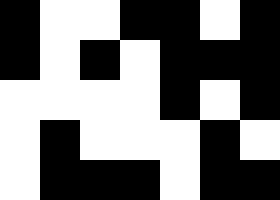[["black", "white", "white", "black", "black", "white", "black"], ["black", "white", "black", "white", "black", "black", "black"], ["white", "white", "white", "white", "black", "white", "black"], ["white", "black", "white", "white", "white", "black", "white"], ["white", "black", "black", "black", "white", "black", "black"]]